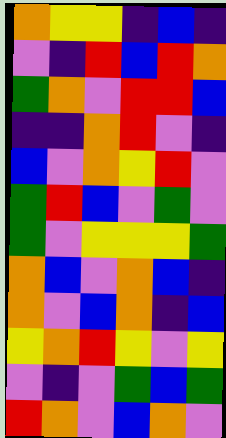[["orange", "yellow", "yellow", "indigo", "blue", "indigo"], ["violet", "indigo", "red", "blue", "red", "orange"], ["green", "orange", "violet", "red", "red", "blue"], ["indigo", "indigo", "orange", "red", "violet", "indigo"], ["blue", "violet", "orange", "yellow", "red", "violet"], ["green", "red", "blue", "violet", "green", "violet"], ["green", "violet", "yellow", "yellow", "yellow", "green"], ["orange", "blue", "violet", "orange", "blue", "indigo"], ["orange", "violet", "blue", "orange", "indigo", "blue"], ["yellow", "orange", "red", "yellow", "violet", "yellow"], ["violet", "indigo", "violet", "green", "blue", "green"], ["red", "orange", "violet", "blue", "orange", "violet"]]